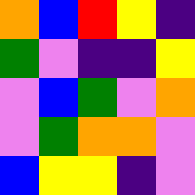[["orange", "blue", "red", "yellow", "indigo"], ["green", "violet", "indigo", "indigo", "yellow"], ["violet", "blue", "green", "violet", "orange"], ["violet", "green", "orange", "orange", "violet"], ["blue", "yellow", "yellow", "indigo", "violet"]]